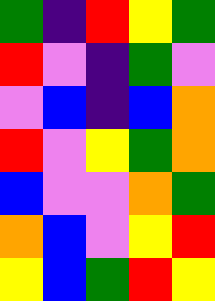[["green", "indigo", "red", "yellow", "green"], ["red", "violet", "indigo", "green", "violet"], ["violet", "blue", "indigo", "blue", "orange"], ["red", "violet", "yellow", "green", "orange"], ["blue", "violet", "violet", "orange", "green"], ["orange", "blue", "violet", "yellow", "red"], ["yellow", "blue", "green", "red", "yellow"]]